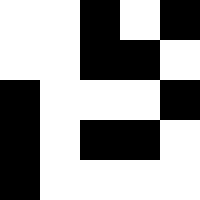[["white", "white", "black", "white", "black"], ["white", "white", "black", "black", "white"], ["black", "white", "white", "white", "black"], ["black", "white", "black", "black", "white"], ["black", "white", "white", "white", "white"]]